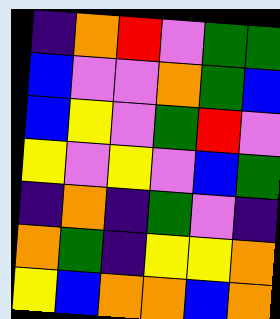[["indigo", "orange", "red", "violet", "green", "green"], ["blue", "violet", "violet", "orange", "green", "blue"], ["blue", "yellow", "violet", "green", "red", "violet"], ["yellow", "violet", "yellow", "violet", "blue", "green"], ["indigo", "orange", "indigo", "green", "violet", "indigo"], ["orange", "green", "indigo", "yellow", "yellow", "orange"], ["yellow", "blue", "orange", "orange", "blue", "orange"]]